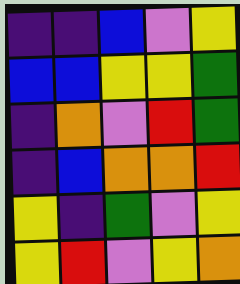[["indigo", "indigo", "blue", "violet", "yellow"], ["blue", "blue", "yellow", "yellow", "green"], ["indigo", "orange", "violet", "red", "green"], ["indigo", "blue", "orange", "orange", "red"], ["yellow", "indigo", "green", "violet", "yellow"], ["yellow", "red", "violet", "yellow", "orange"]]